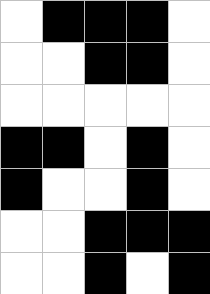[["white", "black", "black", "black", "white"], ["white", "white", "black", "black", "white"], ["white", "white", "white", "white", "white"], ["black", "black", "white", "black", "white"], ["black", "white", "white", "black", "white"], ["white", "white", "black", "black", "black"], ["white", "white", "black", "white", "black"]]